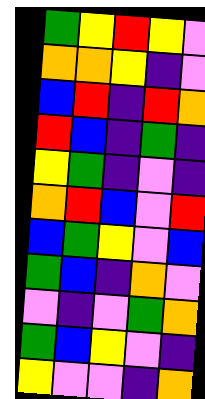[["green", "yellow", "red", "yellow", "violet"], ["orange", "orange", "yellow", "indigo", "violet"], ["blue", "red", "indigo", "red", "orange"], ["red", "blue", "indigo", "green", "indigo"], ["yellow", "green", "indigo", "violet", "indigo"], ["orange", "red", "blue", "violet", "red"], ["blue", "green", "yellow", "violet", "blue"], ["green", "blue", "indigo", "orange", "violet"], ["violet", "indigo", "violet", "green", "orange"], ["green", "blue", "yellow", "violet", "indigo"], ["yellow", "violet", "violet", "indigo", "orange"]]